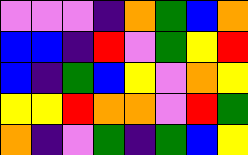[["violet", "violet", "violet", "indigo", "orange", "green", "blue", "orange"], ["blue", "blue", "indigo", "red", "violet", "green", "yellow", "red"], ["blue", "indigo", "green", "blue", "yellow", "violet", "orange", "yellow"], ["yellow", "yellow", "red", "orange", "orange", "violet", "red", "green"], ["orange", "indigo", "violet", "green", "indigo", "green", "blue", "yellow"]]